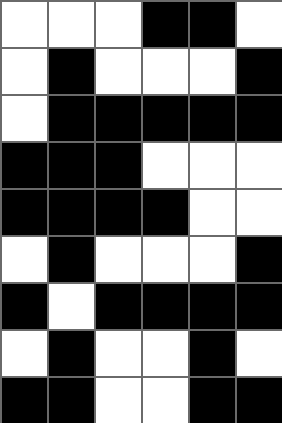[["white", "white", "white", "black", "black", "white"], ["white", "black", "white", "white", "white", "black"], ["white", "black", "black", "black", "black", "black"], ["black", "black", "black", "white", "white", "white"], ["black", "black", "black", "black", "white", "white"], ["white", "black", "white", "white", "white", "black"], ["black", "white", "black", "black", "black", "black"], ["white", "black", "white", "white", "black", "white"], ["black", "black", "white", "white", "black", "black"]]